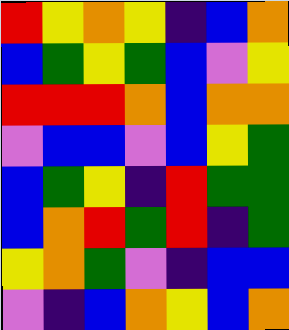[["red", "yellow", "orange", "yellow", "indigo", "blue", "orange"], ["blue", "green", "yellow", "green", "blue", "violet", "yellow"], ["red", "red", "red", "orange", "blue", "orange", "orange"], ["violet", "blue", "blue", "violet", "blue", "yellow", "green"], ["blue", "green", "yellow", "indigo", "red", "green", "green"], ["blue", "orange", "red", "green", "red", "indigo", "green"], ["yellow", "orange", "green", "violet", "indigo", "blue", "blue"], ["violet", "indigo", "blue", "orange", "yellow", "blue", "orange"]]